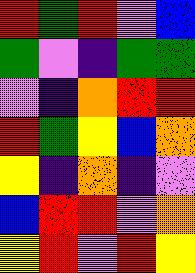[["red", "green", "red", "violet", "blue"], ["green", "violet", "indigo", "green", "green"], ["violet", "indigo", "orange", "red", "red"], ["red", "green", "yellow", "blue", "orange"], ["yellow", "indigo", "orange", "indigo", "violet"], ["blue", "red", "red", "violet", "orange"], ["yellow", "red", "violet", "red", "yellow"]]